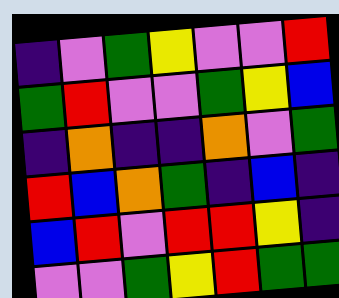[["indigo", "violet", "green", "yellow", "violet", "violet", "red"], ["green", "red", "violet", "violet", "green", "yellow", "blue"], ["indigo", "orange", "indigo", "indigo", "orange", "violet", "green"], ["red", "blue", "orange", "green", "indigo", "blue", "indigo"], ["blue", "red", "violet", "red", "red", "yellow", "indigo"], ["violet", "violet", "green", "yellow", "red", "green", "green"]]